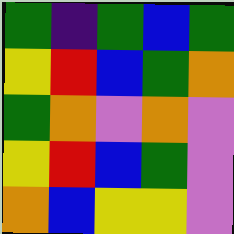[["green", "indigo", "green", "blue", "green"], ["yellow", "red", "blue", "green", "orange"], ["green", "orange", "violet", "orange", "violet"], ["yellow", "red", "blue", "green", "violet"], ["orange", "blue", "yellow", "yellow", "violet"]]